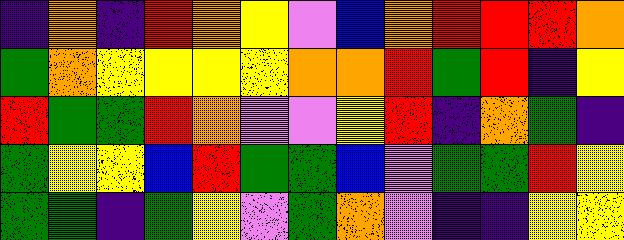[["indigo", "orange", "indigo", "red", "orange", "yellow", "violet", "blue", "orange", "red", "red", "red", "orange"], ["green", "orange", "yellow", "yellow", "yellow", "yellow", "orange", "orange", "red", "green", "red", "indigo", "yellow"], ["red", "green", "green", "red", "orange", "violet", "violet", "yellow", "red", "indigo", "orange", "green", "indigo"], ["green", "yellow", "yellow", "blue", "red", "green", "green", "blue", "violet", "green", "green", "red", "yellow"], ["green", "green", "indigo", "green", "yellow", "violet", "green", "orange", "violet", "indigo", "indigo", "yellow", "yellow"]]